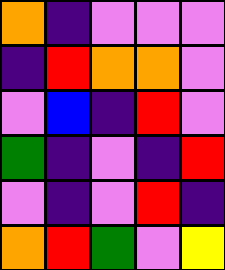[["orange", "indigo", "violet", "violet", "violet"], ["indigo", "red", "orange", "orange", "violet"], ["violet", "blue", "indigo", "red", "violet"], ["green", "indigo", "violet", "indigo", "red"], ["violet", "indigo", "violet", "red", "indigo"], ["orange", "red", "green", "violet", "yellow"]]